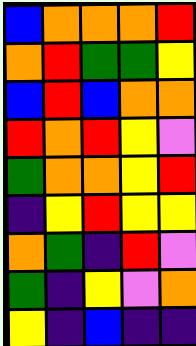[["blue", "orange", "orange", "orange", "red"], ["orange", "red", "green", "green", "yellow"], ["blue", "red", "blue", "orange", "orange"], ["red", "orange", "red", "yellow", "violet"], ["green", "orange", "orange", "yellow", "red"], ["indigo", "yellow", "red", "yellow", "yellow"], ["orange", "green", "indigo", "red", "violet"], ["green", "indigo", "yellow", "violet", "orange"], ["yellow", "indigo", "blue", "indigo", "indigo"]]